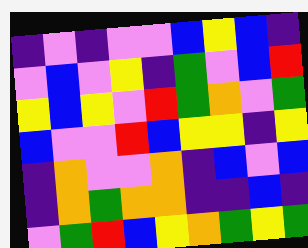[["indigo", "violet", "indigo", "violet", "violet", "blue", "yellow", "blue", "indigo"], ["violet", "blue", "violet", "yellow", "indigo", "green", "violet", "blue", "red"], ["yellow", "blue", "yellow", "violet", "red", "green", "orange", "violet", "green"], ["blue", "violet", "violet", "red", "blue", "yellow", "yellow", "indigo", "yellow"], ["indigo", "orange", "violet", "violet", "orange", "indigo", "blue", "violet", "blue"], ["indigo", "orange", "green", "orange", "orange", "indigo", "indigo", "blue", "indigo"], ["violet", "green", "red", "blue", "yellow", "orange", "green", "yellow", "green"]]